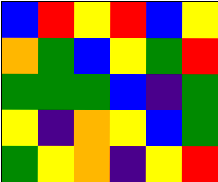[["blue", "red", "yellow", "red", "blue", "yellow"], ["orange", "green", "blue", "yellow", "green", "red"], ["green", "green", "green", "blue", "indigo", "green"], ["yellow", "indigo", "orange", "yellow", "blue", "green"], ["green", "yellow", "orange", "indigo", "yellow", "red"]]